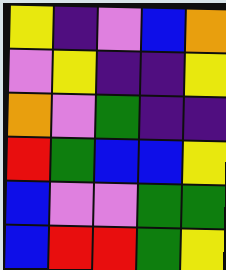[["yellow", "indigo", "violet", "blue", "orange"], ["violet", "yellow", "indigo", "indigo", "yellow"], ["orange", "violet", "green", "indigo", "indigo"], ["red", "green", "blue", "blue", "yellow"], ["blue", "violet", "violet", "green", "green"], ["blue", "red", "red", "green", "yellow"]]